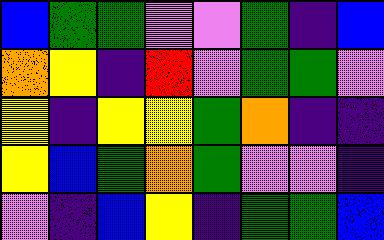[["blue", "green", "green", "violet", "violet", "green", "indigo", "blue"], ["orange", "yellow", "indigo", "red", "violet", "green", "green", "violet"], ["yellow", "indigo", "yellow", "yellow", "green", "orange", "indigo", "indigo"], ["yellow", "blue", "green", "orange", "green", "violet", "violet", "indigo"], ["violet", "indigo", "blue", "yellow", "indigo", "green", "green", "blue"]]